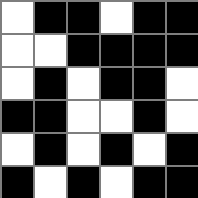[["white", "black", "black", "white", "black", "black"], ["white", "white", "black", "black", "black", "black"], ["white", "black", "white", "black", "black", "white"], ["black", "black", "white", "white", "black", "white"], ["white", "black", "white", "black", "white", "black"], ["black", "white", "black", "white", "black", "black"]]